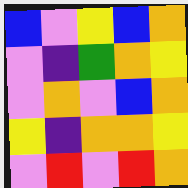[["blue", "violet", "yellow", "blue", "orange"], ["violet", "indigo", "green", "orange", "yellow"], ["violet", "orange", "violet", "blue", "orange"], ["yellow", "indigo", "orange", "orange", "yellow"], ["violet", "red", "violet", "red", "orange"]]